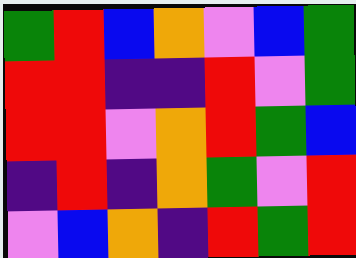[["green", "red", "blue", "orange", "violet", "blue", "green"], ["red", "red", "indigo", "indigo", "red", "violet", "green"], ["red", "red", "violet", "orange", "red", "green", "blue"], ["indigo", "red", "indigo", "orange", "green", "violet", "red"], ["violet", "blue", "orange", "indigo", "red", "green", "red"]]